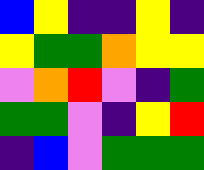[["blue", "yellow", "indigo", "indigo", "yellow", "indigo"], ["yellow", "green", "green", "orange", "yellow", "yellow"], ["violet", "orange", "red", "violet", "indigo", "green"], ["green", "green", "violet", "indigo", "yellow", "red"], ["indigo", "blue", "violet", "green", "green", "green"]]